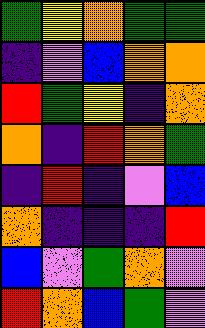[["green", "yellow", "orange", "green", "green"], ["indigo", "violet", "blue", "orange", "orange"], ["red", "green", "yellow", "indigo", "orange"], ["orange", "indigo", "red", "orange", "green"], ["indigo", "red", "indigo", "violet", "blue"], ["orange", "indigo", "indigo", "indigo", "red"], ["blue", "violet", "green", "orange", "violet"], ["red", "orange", "blue", "green", "violet"]]